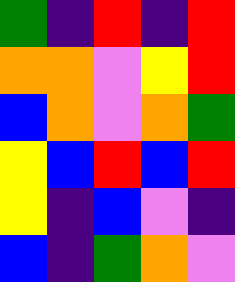[["green", "indigo", "red", "indigo", "red"], ["orange", "orange", "violet", "yellow", "red"], ["blue", "orange", "violet", "orange", "green"], ["yellow", "blue", "red", "blue", "red"], ["yellow", "indigo", "blue", "violet", "indigo"], ["blue", "indigo", "green", "orange", "violet"]]